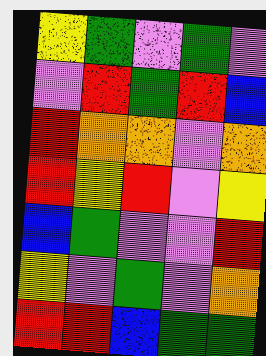[["yellow", "green", "violet", "green", "violet"], ["violet", "red", "green", "red", "blue"], ["red", "orange", "orange", "violet", "orange"], ["red", "yellow", "red", "violet", "yellow"], ["blue", "green", "violet", "violet", "red"], ["yellow", "violet", "green", "violet", "orange"], ["red", "red", "blue", "green", "green"]]